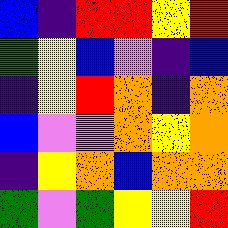[["blue", "indigo", "red", "red", "yellow", "red"], ["green", "yellow", "blue", "violet", "indigo", "blue"], ["indigo", "yellow", "red", "orange", "indigo", "orange"], ["blue", "violet", "violet", "orange", "yellow", "orange"], ["indigo", "yellow", "orange", "blue", "orange", "orange"], ["green", "violet", "green", "yellow", "yellow", "red"]]